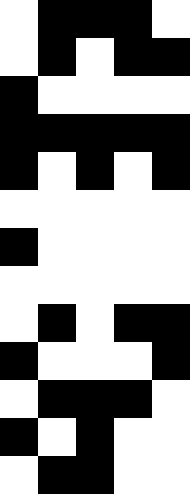[["white", "black", "black", "black", "white"], ["white", "black", "white", "black", "black"], ["black", "white", "white", "white", "white"], ["black", "black", "black", "black", "black"], ["black", "white", "black", "white", "black"], ["white", "white", "white", "white", "white"], ["black", "white", "white", "white", "white"], ["white", "white", "white", "white", "white"], ["white", "black", "white", "black", "black"], ["black", "white", "white", "white", "black"], ["white", "black", "black", "black", "white"], ["black", "white", "black", "white", "white"], ["white", "black", "black", "white", "white"]]